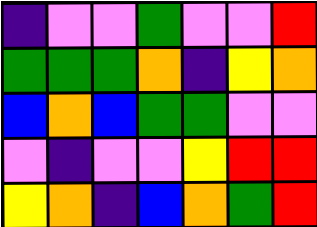[["indigo", "violet", "violet", "green", "violet", "violet", "red"], ["green", "green", "green", "orange", "indigo", "yellow", "orange"], ["blue", "orange", "blue", "green", "green", "violet", "violet"], ["violet", "indigo", "violet", "violet", "yellow", "red", "red"], ["yellow", "orange", "indigo", "blue", "orange", "green", "red"]]